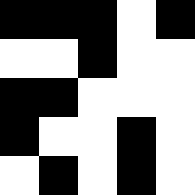[["black", "black", "black", "white", "black"], ["white", "white", "black", "white", "white"], ["black", "black", "white", "white", "white"], ["black", "white", "white", "black", "white"], ["white", "black", "white", "black", "white"]]